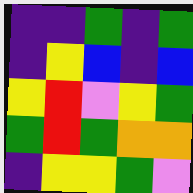[["indigo", "indigo", "green", "indigo", "green"], ["indigo", "yellow", "blue", "indigo", "blue"], ["yellow", "red", "violet", "yellow", "green"], ["green", "red", "green", "orange", "orange"], ["indigo", "yellow", "yellow", "green", "violet"]]